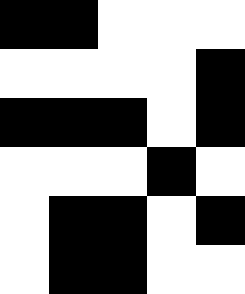[["black", "black", "white", "white", "white"], ["white", "white", "white", "white", "black"], ["black", "black", "black", "white", "black"], ["white", "white", "white", "black", "white"], ["white", "black", "black", "white", "black"], ["white", "black", "black", "white", "white"]]